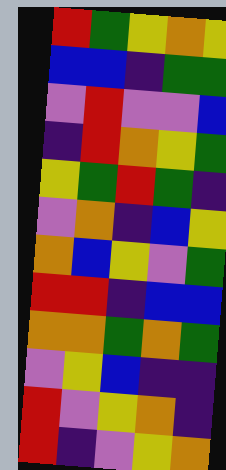[["red", "green", "yellow", "orange", "yellow"], ["blue", "blue", "indigo", "green", "green"], ["violet", "red", "violet", "violet", "blue"], ["indigo", "red", "orange", "yellow", "green"], ["yellow", "green", "red", "green", "indigo"], ["violet", "orange", "indigo", "blue", "yellow"], ["orange", "blue", "yellow", "violet", "green"], ["red", "red", "indigo", "blue", "blue"], ["orange", "orange", "green", "orange", "green"], ["violet", "yellow", "blue", "indigo", "indigo"], ["red", "violet", "yellow", "orange", "indigo"], ["red", "indigo", "violet", "yellow", "orange"]]